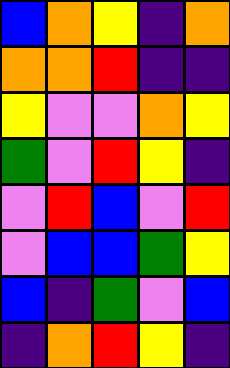[["blue", "orange", "yellow", "indigo", "orange"], ["orange", "orange", "red", "indigo", "indigo"], ["yellow", "violet", "violet", "orange", "yellow"], ["green", "violet", "red", "yellow", "indigo"], ["violet", "red", "blue", "violet", "red"], ["violet", "blue", "blue", "green", "yellow"], ["blue", "indigo", "green", "violet", "blue"], ["indigo", "orange", "red", "yellow", "indigo"]]